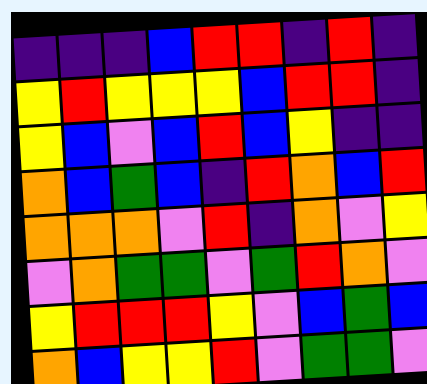[["indigo", "indigo", "indigo", "blue", "red", "red", "indigo", "red", "indigo"], ["yellow", "red", "yellow", "yellow", "yellow", "blue", "red", "red", "indigo"], ["yellow", "blue", "violet", "blue", "red", "blue", "yellow", "indigo", "indigo"], ["orange", "blue", "green", "blue", "indigo", "red", "orange", "blue", "red"], ["orange", "orange", "orange", "violet", "red", "indigo", "orange", "violet", "yellow"], ["violet", "orange", "green", "green", "violet", "green", "red", "orange", "violet"], ["yellow", "red", "red", "red", "yellow", "violet", "blue", "green", "blue"], ["orange", "blue", "yellow", "yellow", "red", "violet", "green", "green", "violet"]]